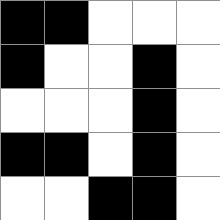[["black", "black", "white", "white", "white"], ["black", "white", "white", "black", "white"], ["white", "white", "white", "black", "white"], ["black", "black", "white", "black", "white"], ["white", "white", "black", "black", "white"]]